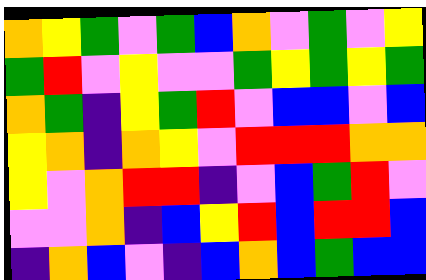[["orange", "yellow", "green", "violet", "green", "blue", "orange", "violet", "green", "violet", "yellow"], ["green", "red", "violet", "yellow", "violet", "violet", "green", "yellow", "green", "yellow", "green"], ["orange", "green", "indigo", "yellow", "green", "red", "violet", "blue", "blue", "violet", "blue"], ["yellow", "orange", "indigo", "orange", "yellow", "violet", "red", "red", "red", "orange", "orange"], ["yellow", "violet", "orange", "red", "red", "indigo", "violet", "blue", "green", "red", "violet"], ["violet", "violet", "orange", "indigo", "blue", "yellow", "red", "blue", "red", "red", "blue"], ["indigo", "orange", "blue", "violet", "indigo", "blue", "orange", "blue", "green", "blue", "blue"]]